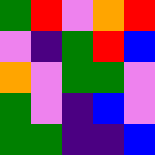[["green", "red", "violet", "orange", "red"], ["violet", "indigo", "green", "red", "blue"], ["orange", "violet", "green", "green", "violet"], ["green", "violet", "indigo", "blue", "violet"], ["green", "green", "indigo", "indigo", "blue"]]